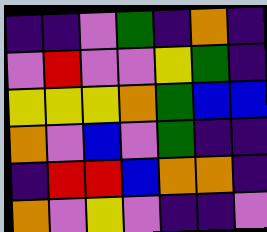[["indigo", "indigo", "violet", "green", "indigo", "orange", "indigo"], ["violet", "red", "violet", "violet", "yellow", "green", "indigo"], ["yellow", "yellow", "yellow", "orange", "green", "blue", "blue"], ["orange", "violet", "blue", "violet", "green", "indigo", "indigo"], ["indigo", "red", "red", "blue", "orange", "orange", "indigo"], ["orange", "violet", "yellow", "violet", "indigo", "indigo", "violet"]]